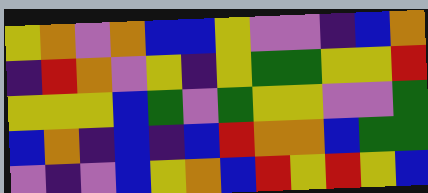[["yellow", "orange", "violet", "orange", "blue", "blue", "yellow", "violet", "violet", "indigo", "blue", "orange"], ["indigo", "red", "orange", "violet", "yellow", "indigo", "yellow", "green", "green", "yellow", "yellow", "red"], ["yellow", "yellow", "yellow", "blue", "green", "violet", "green", "yellow", "yellow", "violet", "violet", "green"], ["blue", "orange", "indigo", "blue", "indigo", "blue", "red", "orange", "orange", "blue", "green", "green"], ["violet", "indigo", "violet", "blue", "yellow", "orange", "blue", "red", "yellow", "red", "yellow", "blue"]]